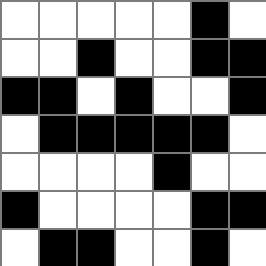[["white", "white", "white", "white", "white", "black", "white"], ["white", "white", "black", "white", "white", "black", "black"], ["black", "black", "white", "black", "white", "white", "black"], ["white", "black", "black", "black", "black", "black", "white"], ["white", "white", "white", "white", "black", "white", "white"], ["black", "white", "white", "white", "white", "black", "black"], ["white", "black", "black", "white", "white", "black", "white"]]